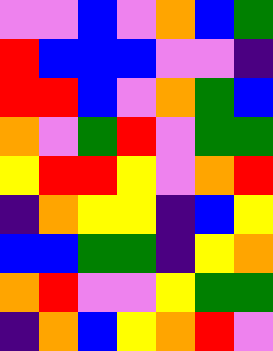[["violet", "violet", "blue", "violet", "orange", "blue", "green"], ["red", "blue", "blue", "blue", "violet", "violet", "indigo"], ["red", "red", "blue", "violet", "orange", "green", "blue"], ["orange", "violet", "green", "red", "violet", "green", "green"], ["yellow", "red", "red", "yellow", "violet", "orange", "red"], ["indigo", "orange", "yellow", "yellow", "indigo", "blue", "yellow"], ["blue", "blue", "green", "green", "indigo", "yellow", "orange"], ["orange", "red", "violet", "violet", "yellow", "green", "green"], ["indigo", "orange", "blue", "yellow", "orange", "red", "violet"]]